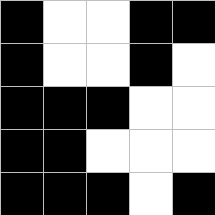[["black", "white", "white", "black", "black"], ["black", "white", "white", "black", "white"], ["black", "black", "black", "white", "white"], ["black", "black", "white", "white", "white"], ["black", "black", "black", "white", "black"]]